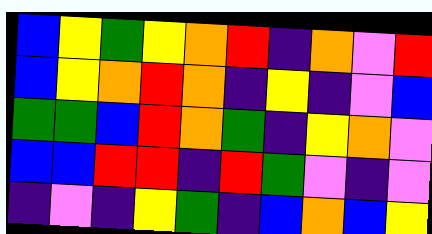[["blue", "yellow", "green", "yellow", "orange", "red", "indigo", "orange", "violet", "red"], ["blue", "yellow", "orange", "red", "orange", "indigo", "yellow", "indigo", "violet", "blue"], ["green", "green", "blue", "red", "orange", "green", "indigo", "yellow", "orange", "violet"], ["blue", "blue", "red", "red", "indigo", "red", "green", "violet", "indigo", "violet"], ["indigo", "violet", "indigo", "yellow", "green", "indigo", "blue", "orange", "blue", "yellow"]]